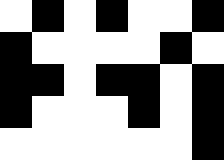[["white", "black", "white", "black", "white", "white", "black"], ["black", "white", "white", "white", "white", "black", "white"], ["black", "black", "white", "black", "black", "white", "black"], ["black", "white", "white", "white", "black", "white", "black"], ["white", "white", "white", "white", "white", "white", "black"]]